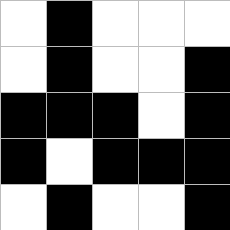[["white", "black", "white", "white", "white"], ["white", "black", "white", "white", "black"], ["black", "black", "black", "white", "black"], ["black", "white", "black", "black", "black"], ["white", "black", "white", "white", "black"]]